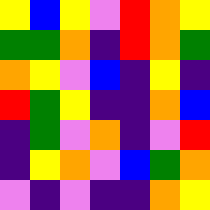[["yellow", "blue", "yellow", "violet", "red", "orange", "yellow"], ["green", "green", "orange", "indigo", "red", "orange", "green"], ["orange", "yellow", "violet", "blue", "indigo", "yellow", "indigo"], ["red", "green", "yellow", "indigo", "indigo", "orange", "blue"], ["indigo", "green", "violet", "orange", "indigo", "violet", "red"], ["indigo", "yellow", "orange", "violet", "blue", "green", "orange"], ["violet", "indigo", "violet", "indigo", "indigo", "orange", "yellow"]]